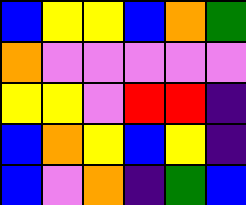[["blue", "yellow", "yellow", "blue", "orange", "green"], ["orange", "violet", "violet", "violet", "violet", "violet"], ["yellow", "yellow", "violet", "red", "red", "indigo"], ["blue", "orange", "yellow", "blue", "yellow", "indigo"], ["blue", "violet", "orange", "indigo", "green", "blue"]]